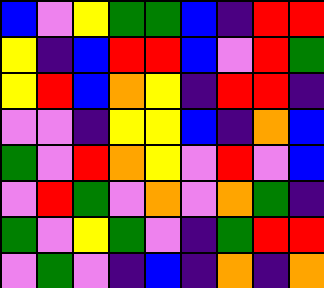[["blue", "violet", "yellow", "green", "green", "blue", "indigo", "red", "red"], ["yellow", "indigo", "blue", "red", "red", "blue", "violet", "red", "green"], ["yellow", "red", "blue", "orange", "yellow", "indigo", "red", "red", "indigo"], ["violet", "violet", "indigo", "yellow", "yellow", "blue", "indigo", "orange", "blue"], ["green", "violet", "red", "orange", "yellow", "violet", "red", "violet", "blue"], ["violet", "red", "green", "violet", "orange", "violet", "orange", "green", "indigo"], ["green", "violet", "yellow", "green", "violet", "indigo", "green", "red", "red"], ["violet", "green", "violet", "indigo", "blue", "indigo", "orange", "indigo", "orange"]]